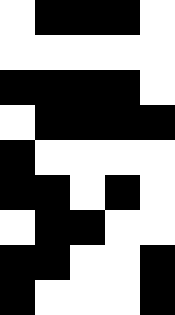[["white", "black", "black", "black", "white"], ["white", "white", "white", "white", "white"], ["black", "black", "black", "black", "white"], ["white", "black", "black", "black", "black"], ["black", "white", "white", "white", "white"], ["black", "black", "white", "black", "white"], ["white", "black", "black", "white", "white"], ["black", "black", "white", "white", "black"], ["black", "white", "white", "white", "black"]]